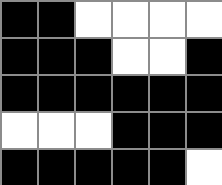[["black", "black", "white", "white", "white", "white"], ["black", "black", "black", "white", "white", "black"], ["black", "black", "black", "black", "black", "black"], ["white", "white", "white", "black", "black", "black"], ["black", "black", "black", "black", "black", "white"]]